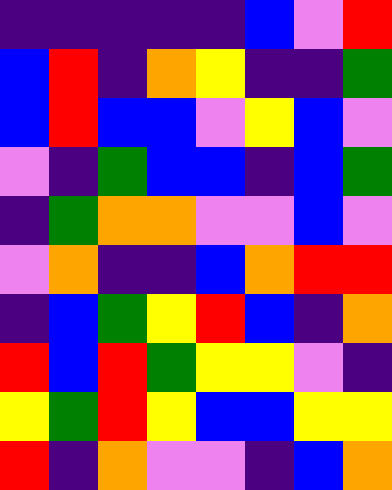[["indigo", "indigo", "indigo", "indigo", "indigo", "blue", "violet", "red"], ["blue", "red", "indigo", "orange", "yellow", "indigo", "indigo", "green"], ["blue", "red", "blue", "blue", "violet", "yellow", "blue", "violet"], ["violet", "indigo", "green", "blue", "blue", "indigo", "blue", "green"], ["indigo", "green", "orange", "orange", "violet", "violet", "blue", "violet"], ["violet", "orange", "indigo", "indigo", "blue", "orange", "red", "red"], ["indigo", "blue", "green", "yellow", "red", "blue", "indigo", "orange"], ["red", "blue", "red", "green", "yellow", "yellow", "violet", "indigo"], ["yellow", "green", "red", "yellow", "blue", "blue", "yellow", "yellow"], ["red", "indigo", "orange", "violet", "violet", "indigo", "blue", "orange"]]